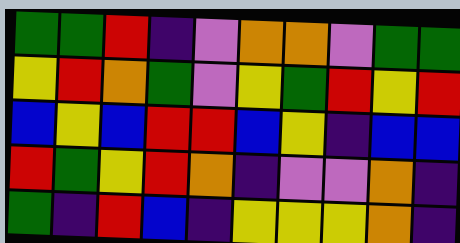[["green", "green", "red", "indigo", "violet", "orange", "orange", "violet", "green", "green"], ["yellow", "red", "orange", "green", "violet", "yellow", "green", "red", "yellow", "red"], ["blue", "yellow", "blue", "red", "red", "blue", "yellow", "indigo", "blue", "blue"], ["red", "green", "yellow", "red", "orange", "indigo", "violet", "violet", "orange", "indigo"], ["green", "indigo", "red", "blue", "indigo", "yellow", "yellow", "yellow", "orange", "indigo"]]